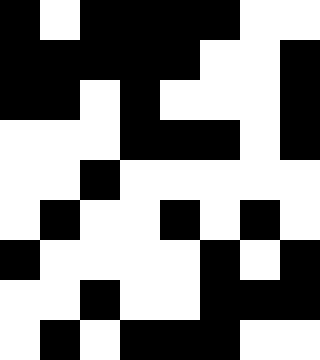[["black", "white", "black", "black", "black", "black", "white", "white"], ["black", "black", "black", "black", "black", "white", "white", "black"], ["black", "black", "white", "black", "white", "white", "white", "black"], ["white", "white", "white", "black", "black", "black", "white", "black"], ["white", "white", "black", "white", "white", "white", "white", "white"], ["white", "black", "white", "white", "black", "white", "black", "white"], ["black", "white", "white", "white", "white", "black", "white", "black"], ["white", "white", "black", "white", "white", "black", "black", "black"], ["white", "black", "white", "black", "black", "black", "white", "white"]]